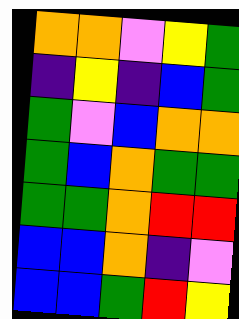[["orange", "orange", "violet", "yellow", "green"], ["indigo", "yellow", "indigo", "blue", "green"], ["green", "violet", "blue", "orange", "orange"], ["green", "blue", "orange", "green", "green"], ["green", "green", "orange", "red", "red"], ["blue", "blue", "orange", "indigo", "violet"], ["blue", "blue", "green", "red", "yellow"]]